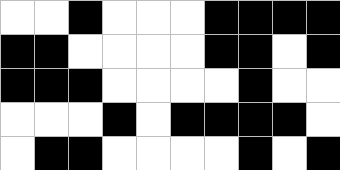[["white", "white", "black", "white", "white", "white", "black", "black", "black", "black"], ["black", "black", "white", "white", "white", "white", "black", "black", "white", "black"], ["black", "black", "black", "white", "white", "white", "white", "black", "white", "white"], ["white", "white", "white", "black", "white", "black", "black", "black", "black", "white"], ["white", "black", "black", "white", "white", "white", "white", "black", "white", "black"]]